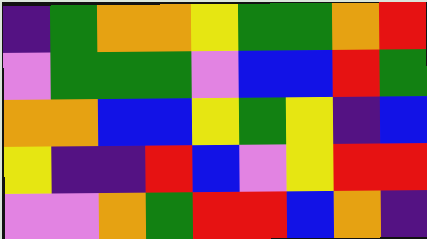[["indigo", "green", "orange", "orange", "yellow", "green", "green", "orange", "red"], ["violet", "green", "green", "green", "violet", "blue", "blue", "red", "green"], ["orange", "orange", "blue", "blue", "yellow", "green", "yellow", "indigo", "blue"], ["yellow", "indigo", "indigo", "red", "blue", "violet", "yellow", "red", "red"], ["violet", "violet", "orange", "green", "red", "red", "blue", "orange", "indigo"]]